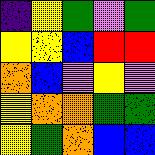[["indigo", "yellow", "green", "violet", "green"], ["yellow", "yellow", "blue", "red", "red"], ["orange", "blue", "violet", "yellow", "violet"], ["yellow", "orange", "orange", "green", "green"], ["yellow", "green", "orange", "blue", "blue"]]